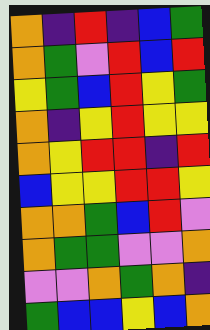[["orange", "indigo", "red", "indigo", "blue", "green"], ["orange", "green", "violet", "red", "blue", "red"], ["yellow", "green", "blue", "red", "yellow", "green"], ["orange", "indigo", "yellow", "red", "yellow", "yellow"], ["orange", "yellow", "red", "red", "indigo", "red"], ["blue", "yellow", "yellow", "red", "red", "yellow"], ["orange", "orange", "green", "blue", "red", "violet"], ["orange", "green", "green", "violet", "violet", "orange"], ["violet", "violet", "orange", "green", "orange", "indigo"], ["green", "blue", "blue", "yellow", "blue", "orange"]]